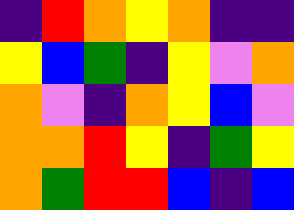[["indigo", "red", "orange", "yellow", "orange", "indigo", "indigo"], ["yellow", "blue", "green", "indigo", "yellow", "violet", "orange"], ["orange", "violet", "indigo", "orange", "yellow", "blue", "violet"], ["orange", "orange", "red", "yellow", "indigo", "green", "yellow"], ["orange", "green", "red", "red", "blue", "indigo", "blue"]]